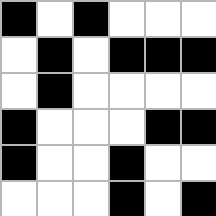[["black", "white", "black", "white", "white", "white"], ["white", "black", "white", "black", "black", "black"], ["white", "black", "white", "white", "white", "white"], ["black", "white", "white", "white", "black", "black"], ["black", "white", "white", "black", "white", "white"], ["white", "white", "white", "black", "white", "black"]]